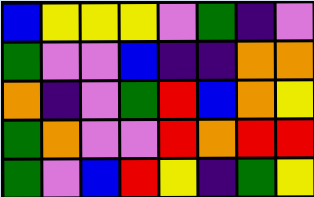[["blue", "yellow", "yellow", "yellow", "violet", "green", "indigo", "violet"], ["green", "violet", "violet", "blue", "indigo", "indigo", "orange", "orange"], ["orange", "indigo", "violet", "green", "red", "blue", "orange", "yellow"], ["green", "orange", "violet", "violet", "red", "orange", "red", "red"], ["green", "violet", "blue", "red", "yellow", "indigo", "green", "yellow"]]